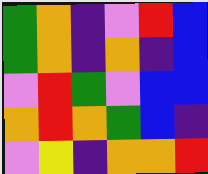[["green", "orange", "indigo", "violet", "red", "blue"], ["green", "orange", "indigo", "orange", "indigo", "blue"], ["violet", "red", "green", "violet", "blue", "blue"], ["orange", "red", "orange", "green", "blue", "indigo"], ["violet", "yellow", "indigo", "orange", "orange", "red"]]